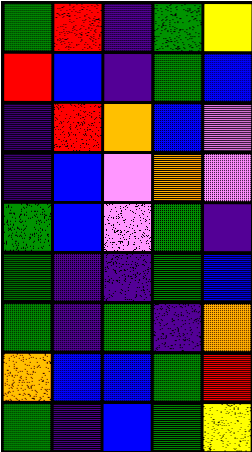[["green", "red", "indigo", "green", "yellow"], ["red", "blue", "indigo", "green", "blue"], ["indigo", "red", "orange", "blue", "violet"], ["indigo", "blue", "violet", "orange", "violet"], ["green", "blue", "violet", "green", "indigo"], ["green", "indigo", "indigo", "green", "blue"], ["green", "indigo", "green", "indigo", "orange"], ["orange", "blue", "blue", "green", "red"], ["green", "indigo", "blue", "green", "yellow"]]